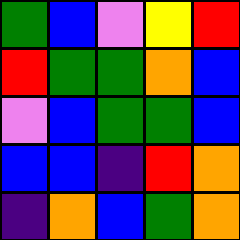[["green", "blue", "violet", "yellow", "red"], ["red", "green", "green", "orange", "blue"], ["violet", "blue", "green", "green", "blue"], ["blue", "blue", "indigo", "red", "orange"], ["indigo", "orange", "blue", "green", "orange"]]